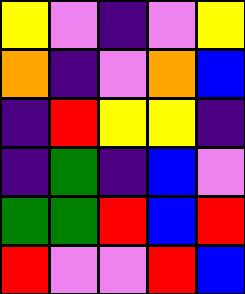[["yellow", "violet", "indigo", "violet", "yellow"], ["orange", "indigo", "violet", "orange", "blue"], ["indigo", "red", "yellow", "yellow", "indigo"], ["indigo", "green", "indigo", "blue", "violet"], ["green", "green", "red", "blue", "red"], ["red", "violet", "violet", "red", "blue"]]